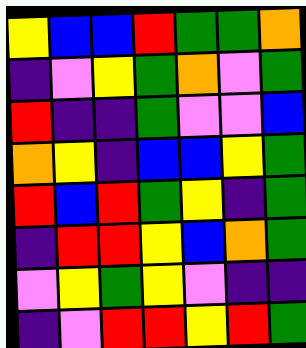[["yellow", "blue", "blue", "red", "green", "green", "orange"], ["indigo", "violet", "yellow", "green", "orange", "violet", "green"], ["red", "indigo", "indigo", "green", "violet", "violet", "blue"], ["orange", "yellow", "indigo", "blue", "blue", "yellow", "green"], ["red", "blue", "red", "green", "yellow", "indigo", "green"], ["indigo", "red", "red", "yellow", "blue", "orange", "green"], ["violet", "yellow", "green", "yellow", "violet", "indigo", "indigo"], ["indigo", "violet", "red", "red", "yellow", "red", "green"]]